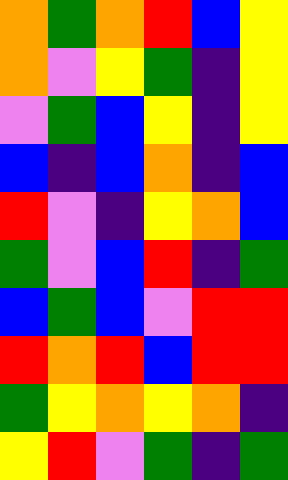[["orange", "green", "orange", "red", "blue", "yellow"], ["orange", "violet", "yellow", "green", "indigo", "yellow"], ["violet", "green", "blue", "yellow", "indigo", "yellow"], ["blue", "indigo", "blue", "orange", "indigo", "blue"], ["red", "violet", "indigo", "yellow", "orange", "blue"], ["green", "violet", "blue", "red", "indigo", "green"], ["blue", "green", "blue", "violet", "red", "red"], ["red", "orange", "red", "blue", "red", "red"], ["green", "yellow", "orange", "yellow", "orange", "indigo"], ["yellow", "red", "violet", "green", "indigo", "green"]]